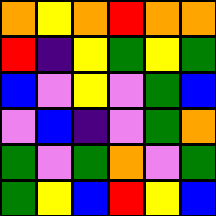[["orange", "yellow", "orange", "red", "orange", "orange"], ["red", "indigo", "yellow", "green", "yellow", "green"], ["blue", "violet", "yellow", "violet", "green", "blue"], ["violet", "blue", "indigo", "violet", "green", "orange"], ["green", "violet", "green", "orange", "violet", "green"], ["green", "yellow", "blue", "red", "yellow", "blue"]]